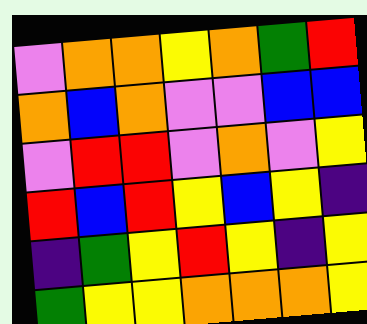[["violet", "orange", "orange", "yellow", "orange", "green", "red"], ["orange", "blue", "orange", "violet", "violet", "blue", "blue"], ["violet", "red", "red", "violet", "orange", "violet", "yellow"], ["red", "blue", "red", "yellow", "blue", "yellow", "indigo"], ["indigo", "green", "yellow", "red", "yellow", "indigo", "yellow"], ["green", "yellow", "yellow", "orange", "orange", "orange", "yellow"]]